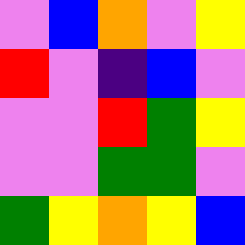[["violet", "blue", "orange", "violet", "yellow"], ["red", "violet", "indigo", "blue", "violet"], ["violet", "violet", "red", "green", "yellow"], ["violet", "violet", "green", "green", "violet"], ["green", "yellow", "orange", "yellow", "blue"]]